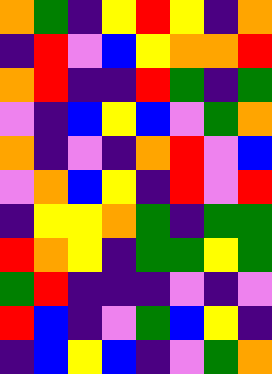[["orange", "green", "indigo", "yellow", "red", "yellow", "indigo", "orange"], ["indigo", "red", "violet", "blue", "yellow", "orange", "orange", "red"], ["orange", "red", "indigo", "indigo", "red", "green", "indigo", "green"], ["violet", "indigo", "blue", "yellow", "blue", "violet", "green", "orange"], ["orange", "indigo", "violet", "indigo", "orange", "red", "violet", "blue"], ["violet", "orange", "blue", "yellow", "indigo", "red", "violet", "red"], ["indigo", "yellow", "yellow", "orange", "green", "indigo", "green", "green"], ["red", "orange", "yellow", "indigo", "green", "green", "yellow", "green"], ["green", "red", "indigo", "indigo", "indigo", "violet", "indigo", "violet"], ["red", "blue", "indigo", "violet", "green", "blue", "yellow", "indigo"], ["indigo", "blue", "yellow", "blue", "indigo", "violet", "green", "orange"]]